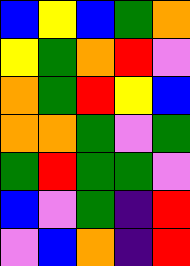[["blue", "yellow", "blue", "green", "orange"], ["yellow", "green", "orange", "red", "violet"], ["orange", "green", "red", "yellow", "blue"], ["orange", "orange", "green", "violet", "green"], ["green", "red", "green", "green", "violet"], ["blue", "violet", "green", "indigo", "red"], ["violet", "blue", "orange", "indigo", "red"]]